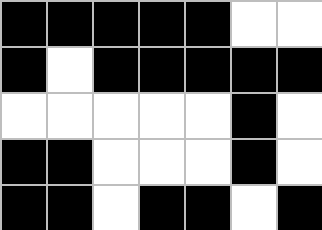[["black", "black", "black", "black", "black", "white", "white"], ["black", "white", "black", "black", "black", "black", "black"], ["white", "white", "white", "white", "white", "black", "white"], ["black", "black", "white", "white", "white", "black", "white"], ["black", "black", "white", "black", "black", "white", "black"]]